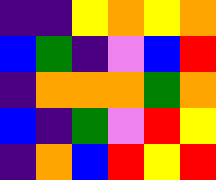[["indigo", "indigo", "yellow", "orange", "yellow", "orange"], ["blue", "green", "indigo", "violet", "blue", "red"], ["indigo", "orange", "orange", "orange", "green", "orange"], ["blue", "indigo", "green", "violet", "red", "yellow"], ["indigo", "orange", "blue", "red", "yellow", "red"]]